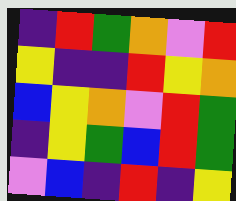[["indigo", "red", "green", "orange", "violet", "red"], ["yellow", "indigo", "indigo", "red", "yellow", "orange"], ["blue", "yellow", "orange", "violet", "red", "green"], ["indigo", "yellow", "green", "blue", "red", "green"], ["violet", "blue", "indigo", "red", "indigo", "yellow"]]